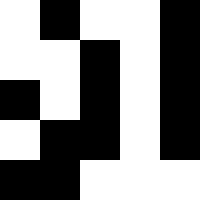[["white", "black", "white", "white", "black"], ["white", "white", "black", "white", "black"], ["black", "white", "black", "white", "black"], ["white", "black", "black", "white", "black"], ["black", "black", "white", "white", "white"]]